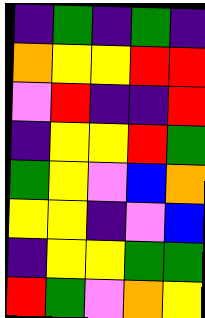[["indigo", "green", "indigo", "green", "indigo"], ["orange", "yellow", "yellow", "red", "red"], ["violet", "red", "indigo", "indigo", "red"], ["indigo", "yellow", "yellow", "red", "green"], ["green", "yellow", "violet", "blue", "orange"], ["yellow", "yellow", "indigo", "violet", "blue"], ["indigo", "yellow", "yellow", "green", "green"], ["red", "green", "violet", "orange", "yellow"]]